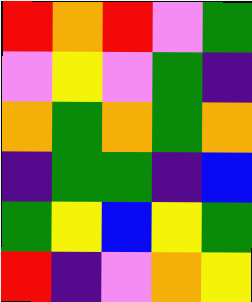[["red", "orange", "red", "violet", "green"], ["violet", "yellow", "violet", "green", "indigo"], ["orange", "green", "orange", "green", "orange"], ["indigo", "green", "green", "indigo", "blue"], ["green", "yellow", "blue", "yellow", "green"], ["red", "indigo", "violet", "orange", "yellow"]]